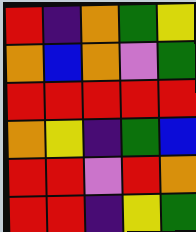[["red", "indigo", "orange", "green", "yellow"], ["orange", "blue", "orange", "violet", "green"], ["red", "red", "red", "red", "red"], ["orange", "yellow", "indigo", "green", "blue"], ["red", "red", "violet", "red", "orange"], ["red", "red", "indigo", "yellow", "green"]]